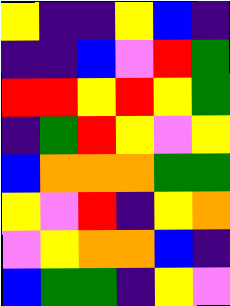[["yellow", "indigo", "indigo", "yellow", "blue", "indigo"], ["indigo", "indigo", "blue", "violet", "red", "green"], ["red", "red", "yellow", "red", "yellow", "green"], ["indigo", "green", "red", "yellow", "violet", "yellow"], ["blue", "orange", "orange", "orange", "green", "green"], ["yellow", "violet", "red", "indigo", "yellow", "orange"], ["violet", "yellow", "orange", "orange", "blue", "indigo"], ["blue", "green", "green", "indigo", "yellow", "violet"]]